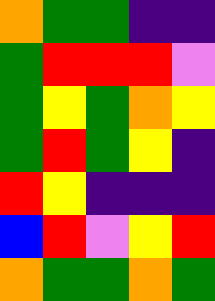[["orange", "green", "green", "indigo", "indigo"], ["green", "red", "red", "red", "violet"], ["green", "yellow", "green", "orange", "yellow"], ["green", "red", "green", "yellow", "indigo"], ["red", "yellow", "indigo", "indigo", "indigo"], ["blue", "red", "violet", "yellow", "red"], ["orange", "green", "green", "orange", "green"]]